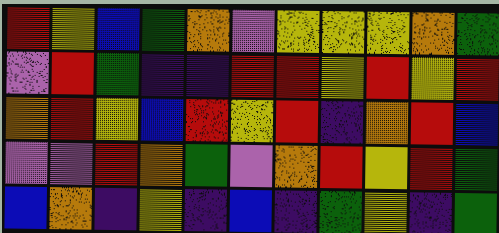[["red", "yellow", "blue", "green", "orange", "violet", "yellow", "yellow", "yellow", "orange", "green"], ["violet", "red", "green", "indigo", "indigo", "red", "red", "yellow", "red", "yellow", "red"], ["orange", "red", "yellow", "blue", "red", "yellow", "red", "indigo", "orange", "red", "blue"], ["violet", "violet", "red", "orange", "green", "violet", "orange", "red", "yellow", "red", "green"], ["blue", "orange", "indigo", "yellow", "indigo", "blue", "indigo", "green", "yellow", "indigo", "green"]]